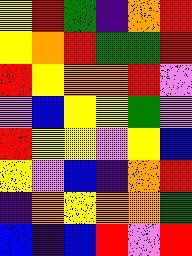[["yellow", "red", "green", "indigo", "orange", "red"], ["yellow", "orange", "red", "green", "green", "red"], ["red", "yellow", "orange", "orange", "red", "violet"], ["violet", "blue", "yellow", "yellow", "green", "violet"], ["red", "yellow", "yellow", "violet", "yellow", "blue"], ["yellow", "violet", "blue", "indigo", "orange", "red"], ["indigo", "orange", "yellow", "orange", "orange", "green"], ["blue", "indigo", "blue", "red", "violet", "red"]]